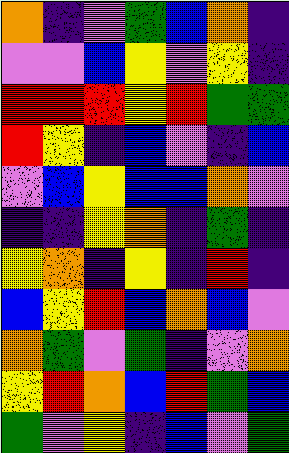[["orange", "indigo", "violet", "green", "blue", "orange", "indigo"], ["violet", "violet", "blue", "yellow", "violet", "yellow", "indigo"], ["red", "red", "red", "yellow", "red", "green", "green"], ["red", "yellow", "indigo", "blue", "violet", "indigo", "blue"], ["violet", "blue", "yellow", "blue", "blue", "orange", "violet"], ["indigo", "indigo", "yellow", "orange", "indigo", "green", "indigo"], ["yellow", "orange", "indigo", "yellow", "indigo", "red", "indigo"], ["blue", "yellow", "red", "blue", "orange", "blue", "violet"], ["orange", "green", "violet", "green", "indigo", "violet", "orange"], ["yellow", "red", "orange", "blue", "red", "green", "blue"], ["green", "violet", "yellow", "indigo", "blue", "violet", "green"]]